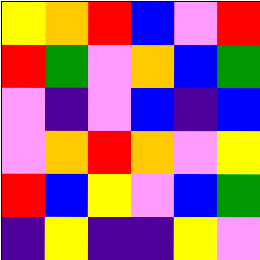[["yellow", "orange", "red", "blue", "violet", "red"], ["red", "green", "violet", "orange", "blue", "green"], ["violet", "indigo", "violet", "blue", "indigo", "blue"], ["violet", "orange", "red", "orange", "violet", "yellow"], ["red", "blue", "yellow", "violet", "blue", "green"], ["indigo", "yellow", "indigo", "indigo", "yellow", "violet"]]